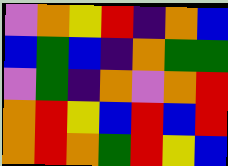[["violet", "orange", "yellow", "red", "indigo", "orange", "blue"], ["blue", "green", "blue", "indigo", "orange", "green", "green"], ["violet", "green", "indigo", "orange", "violet", "orange", "red"], ["orange", "red", "yellow", "blue", "red", "blue", "red"], ["orange", "red", "orange", "green", "red", "yellow", "blue"]]